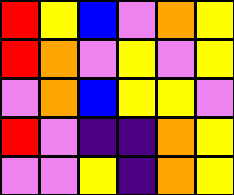[["red", "yellow", "blue", "violet", "orange", "yellow"], ["red", "orange", "violet", "yellow", "violet", "yellow"], ["violet", "orange", "blue", "yellow", "yellow", "violet"], ["red", "violet", "indigo", "indigo", "orange", "yellow"], ["violet", "violet", "yellow", "indigo", "orange", "yellow"]]